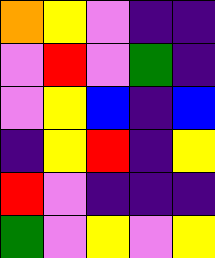[["orange", "yellow", "violet", "indigo", "indigo"], ["violet", "red", "violet", "green", "indigo"], ["violet", "yellow", "blue", "indigo", "blue"], ["indigo", "yellow", "red", "indigo", "yellow"], ["red", "violet", "indigo", "indigo", "indigo"], ["green", "violet", "yellow", "violet", "yellow"]]